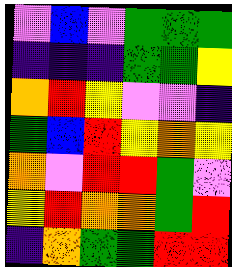[["violet", "blue", "violet", "green", "green", "green"], ["indigo", "indigo", "indigo", "green", "green", "yellow"], ["orange", "red", "yellow", "violet", "violet", "indigo"], ["green", "blue", "red", "yellow", "orange", "yellow"], ["orange", "violet", "red", "red", "green", "violet"], ["yellow", "red", "orange", "orange", "green", "red"], ["indigo", "orange", "green", "green", "red", "red"]]